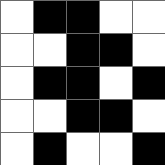[["white", "black", "black", "white", "white"], ["white", "white", "black", "black", "white"], ["white", "black", "black", "white", "black"], ["white", "white", "black", "black", "white"], ["white", "black", "white", "white", "black"]]